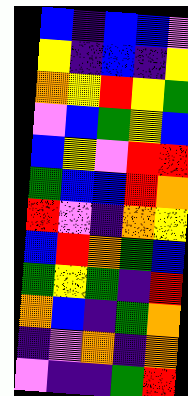[["blue", "indigo", "blue", "blue", "violet"], ["yellow", "indigo", "blue", "indigo", "yellow"], ["orange", "yellow", "red", "yellow", "green"], ["violet", "blue", "green", "yellow", "blue"], ["blue", "yellow", "violet", "red", "red"], ["green", "blue", "blue", "red", "orange"], ["red", "violet", "indigo", "orange", "yellow"], ["blue", "red", "orange", "green", "blue"], ["green", "yellow", "green", "indigo", "red"], ["orange", "blue", "indigo", "green", "orange"], ["indigo", "violet", "orange", "indigo", "orange"], ["violet", "indigo", "indigo", "green", "red"]]